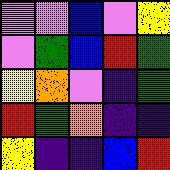[["violet", "violet", "blue", "violet", "yellow"], ["violet", "green", "blue", "red", "green"], ["yellow", "orange", "violet", "indigo", "green"], ["red", "green", "orange", "indigo", "indigo"], ["yellow", "indigo", "indigo", "blue", "red"]]